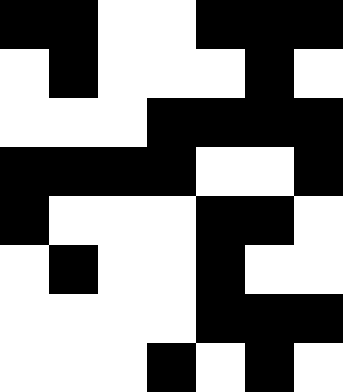[["black", "black", "white", "white", "black", "black", "black"], ["white", "black", "white", "white", "white", "black", "white"], ["white", "white", "white", "black", "black", "black", "black"], ["black", "black", "black", "black", "white", "white", "black"], ["black", "white", "white", "white", "black", "black", "white"], ["white", "black", "white", "white", "black", "white", "white"], ["white", "white", "white", "white", "black", "black", "black"], ["white", "white", "white", "black", "white", "black", "white"]]